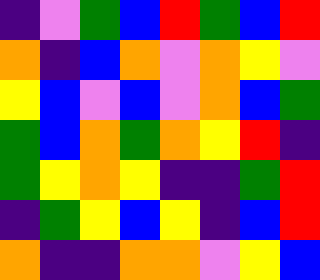[["indigo", "violet", "green", "blue", "red", "green", "blue", "red"], ["orange", "indigo", "blue", "orange", "violet", "orange", "yellow", "violet"], ["yellow", "blue", "violet", "blue", "violet", "orange", "blue", "green"], ["green", "blue", "orange", "green", "orange", "yellow", "red", "indigo"], ["green", "yellow", "orange", "yellow", "indigo", "indigo", "green", "red"], ["indigo", "green", "yellow", "blue", "yellow", "indigo", "blue", "red"], ["orange", "indigo", "indigo", "orange", "orange", "violet", "yellow", "blue"]]